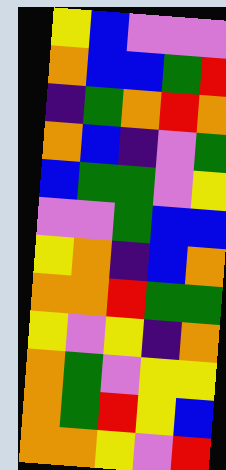[["yellow", "blue", "violet", "violet", "violet"], ["orange", "blue", "blue", "green", "red"], ["indigo", "green", "orange", "red", "orange"], ["orange", "blue", "indigo", "violet", "green"], ["blue", "green", "green", "violet", "yellow"], ["violet", "violet", "green", "blue", "blue"], ["yellow", "orange", "indigo", "blue", "orange"], ["orange", "orange", "red", "green", "green"], ["yellow", "violet", "yellow", "indigo", "orange"], ["orange", "green", "violet", "yellow", "yellow"], ["orange", "green", "red", "yellow", "blue"], ["orange", "orange", "yellow", "violet", "red"]]